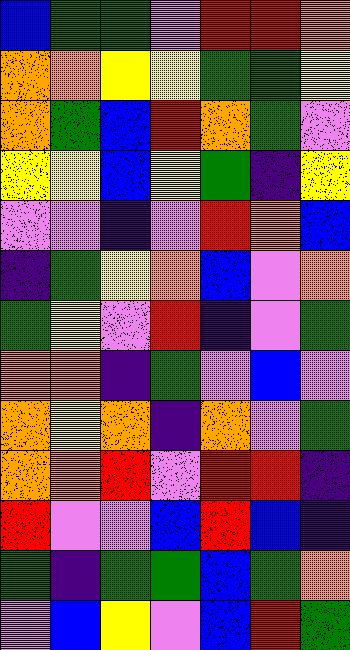[["blue", "green", "green", "violet", "red", "red", "orange"], ["orange", "orange", "yellow", "yellow", "green", "green", "yellow"], ["orange", "green", "blue", "red", "orange", "green", "violet"], ["yellow", "yellow", "blue", "yellow", "green", "indigo", "yellow"], ["violet", "violet", "indigo", "violet", "red", "orange", "blue"], ["indigo", "green", "yellow", "orange", "blue", "violet", "orange"], ["green", "yellow", "violet", "red", "indigo", "violet", "green"], ["orange", "orange", "indigo", "green", "violet", "blue", "violet"], ["orange", "yellow", "orange", "indigo", "orange", "violet", "green"], ["orange", "orange", "red", "violet", "red", "red", "indigo"], ["red", "violet", "violet", "blue", "red", "blue", "indigo"], ["green", "indigo", "green", "green", "blue", "green", "orange"], ["violet", "blue", "yellow", "violet", "blue", "red", "green"]]